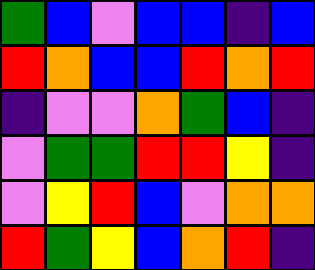[["green", "blue", "violet", "blue", "blue", "indigo", "blue"], ["red", "orange", "blue", "blue", "red", "orange", "red"], ["indigo", "violet", "violet", "orange", "green", "blue", "indigo"], ["violet", "green", "green", "red", "red", "yellow", "indigo"], ["violet", "yellow", "red", "blue", "violet", "orange", "orange"], ["red", "green", "yellow", "blue", "orange", "red", "indigo"]]